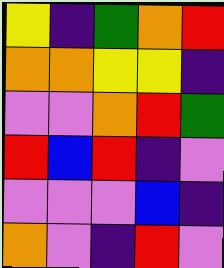[["yellow", "indigo", "green", "orange", "red"], ["orange", "orange", "yellow", "yellow", "indigo"], ["violet", "violet", "orange", "red", "green"], ["red", "blue", "red", "indigo", "violet"], ["violet", "violet", "violet", "blue", "indigo"], ["orange", "violet", "indigo", "red", "violet"]]